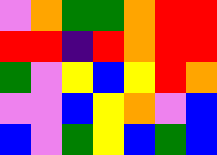[["violet", "orange", "green", "green", "orange", "red", "red"], ["red", "red", "indigo", "red", "orange", "red", "red"], ["green", "violet", "yellow", "blue", "yellow", "red", "orange"], ["violet", "violet", "blue", "yellow", "orange", "violet", "blue"], ["blue", "violet", "green", "yellow", "blue", "green", "blue"]]